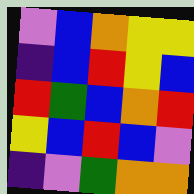[["violet", "blue", "orange", "yellow", "yellow"], ["indigo", "blue", "red", "yellow", "blue"], ["red", "green", "blue", "orange", "red"], ["yellow", "blue", "red", "blue", "violet"], ["indigo", "violet", "green", "orange", "orange"]]